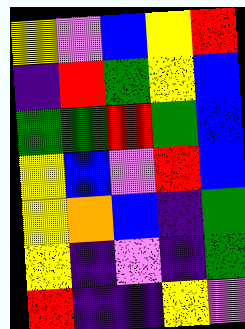[["yellow", "violet", "blue", "yellow", "red"], ["indigo", "red", "green", "yellow", "blue"], ["green", "green", "red", "green", "blue"], ["yellow", "blue", "violet", "red", "blue"], ["yellow", "orange", "blue", "indigo", "green"], ["yellow", "indigo", "violet", "indigo", "green"], ["red", "indigo", "indigo", "yellow", "violet"]]